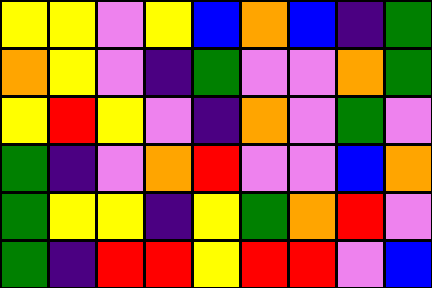[["yellow", "yellow", "violet", "yellow", "blue", "orange", "blue", "indigo", "green"], ["orange", "yellow", "violet", "indigo", "green", "violet", "violet", "orange", "green"], ["yellow", "red", "yellow", "violet", "indigo", "orange", "violet", "green", "violet"], ["green", "indigo", "violet", "orange", "red", "violet", "violet", "blue", "orange"], ["green", "yellow", "yellow", "indigo", "yellow", "green", "orange", "red", "violet"], ["green", "indigo", "red", "red", "yellow", "red", "red", "violet", "blue"]]